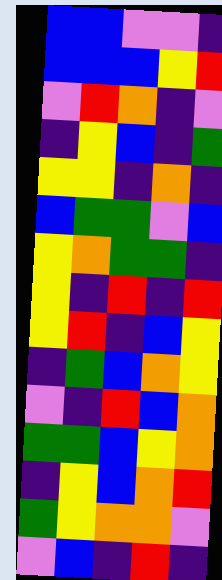[["blue", "blue", "violet", "violet", "indigo"], ["blue", "blue", "blue", "yellow", "red"], ["violet", "red", "orange", "indigo", "violet"], ["indigo", "yellow", "blue", "indigo", "green"], ["yellow", "yellow", "indigo", "orange", "indigo"], ["blue", "green", "green", "violet", "blue"], ["yellow", "orange", "green", "green", "indigo"], ["yellow", "indigo", "red", "indigo", "red"], ["yellow", "red", "indigo", "blue", "yellow"], ["indigo", "green", "blue", "orange", "yellow"], ["violet", "indigo", "red", "blue", "orange"], ["green", "green", "blue", "yellow", "orange"], ["indigo", "yellow", "blue", "orange", "red"], ["green", "yellow", "orange", "orange", "violet"], ["violet", "blue", "indigo", "red", "indigo"]]